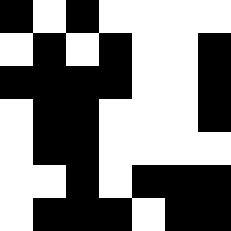[["black", "white", "black", "white", "white", "white", "white"], ["white", "black", "white", "black", "white", "white", "black"], ["black", "black", "black", "black", "white", "white", "black"], ["white", "black", "black", "white", "white", "white", "black"], ["white", "black", "black", "white", "white", "white", "white"], ["white", "white", "black", "white", "black", "black", "black"], ["white", "black", "black", "black", "white", "black", "black"]]